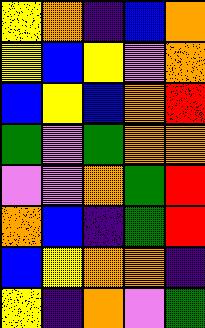[["yellow", "orange", "indigo", "blue", "orange"], ["yellow", "blue", "yellow", "violet", "orange"], ["blue", "yellow", "blue", "orange", "red"], ["green", "violet", "green", "orange", "orange"], ["violet", "violet", "orange", "green", "red"], ["orange", "blue", "indigo", "green", "red"], ["blue", "yellow", "orange", "orange", "indigo"], ["yellow", "indigo", "orange", "violet", "green"]]